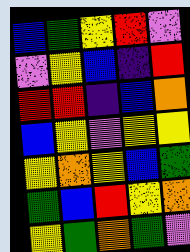[["blue", "green", "yellow", "red", "violet"], ["violet", "yellow", "blue", "indigo", "red"], ["red", "red", "indigo", "blue", "orange"], ["blue", "yellow", "violet", "yellow", "yellow"], ["yellow", "orange", "yellow", "blue", "green"], ["green", "blue", "red", "yellow", "orange"], ["yellow", "green", "orange", "green", "violet"]]